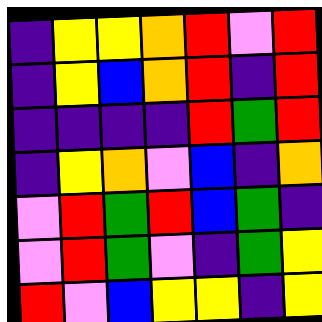[["indigo", "yellow", "yellow", "orange", "red", "violet", "red"], ["indigo", "yellow", "blue", "orange", "red", "indigo", "red"], ["indigo", "indigo", "indigo", "indigo", "red", "green", "red"], ["indigo", "yellow", "orange", "violet", "blue", "indigo", "orange"], ["violet", "red", "green", "red", "blue", "green", "indigo"], ["violet", "red", "green", "violet", "indigo", "green", "yellow"], ["red", "violet", "blue", "yellow", "yellow", "indigo", "yellow"]]